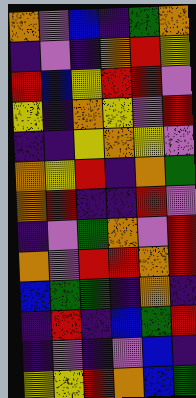[["orange", "violet", "blue", "indigo", "green", "orange"], ["indigo", "violet", "indigo", "orange", "red", "yellow"], ["red", "blue", "yellow", "red", "red", "violet"], ["yellow", "indigo", "orange", "yellow", "violet", "red"], ["indigo", "indigo", "yellow", "orange", "yellow", "violet"], ["orange", "yellow", "red", "indigo", "orange", "green"], ["orange", "red", "indigo", "indigo", "red", "violet"], ["indigo", "violet", "green", "orange", "violet", "red"], ["orange", "violet", "red", "red", "orange", "red"], ["blue", "green", "green", "indigo", "orange", "indigo"], ["indigo", "red", "indigo", "blue", "green", "red"], ["indigo", "violet", "indigo", "violet", "blue", "indigo"], ["yellow", "yellow", "red", "orange", "blue", "green"]]